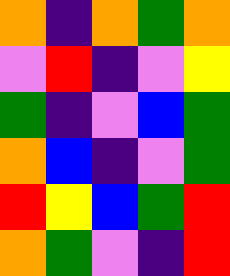[["orange", "indigo", "orange", "green", "orange"], ["violet", "red", "indigo", "violet", "yellow"], ["green", "indigo", "violet", "blue", "green"], ["orange", "blue", "indigo", "violet", "green"], ["red", "yellow", "blue", "green", "red"], ["orange", "green", "violet", "indigo", "red"]]